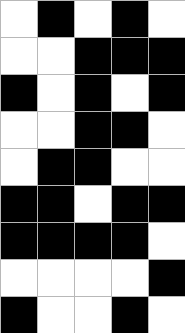[["white", "black", "white", "black", "white"], ["white", "white", "black", "black", "black"], ["black", "white", "black", "white", "black"], ["white", "white", "black", "black", "white"], ["white", "black", "black", "white", "white"], ["black", "black", "white", "black", "black"], ["black", "black", "black", "black", "white"], ["white", "white", "white", "white", "black"], ["black", "white", "white", "black", "white"]]